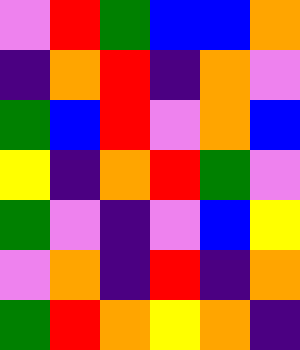[["violet", "red", "green", "blue", "blue", "orange"], ["indigo", "orange", "red", "indigo", "orange", "violet"], ["green", "blue", "red", "violet", "orange", "blue"], ["yellow", "indigo", "orange", "red", "green", "violet"], ["green", "violet", "indigo", "violet", "blue", "yellow"], ["violet", "orange", "indigo", "red", "indigo", "orange"], ["green", "red", "orange", "yellow", "orange", "indigo"]]